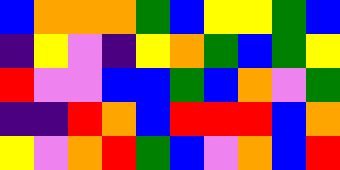[["blue", "orange", "orange", "orange", "green", "blue", "yellow", "yellow", "green", "blue"], ["indigo", "yellow", "violet", "indigo", "yellow", "orange", "green", "blue", "green", "yellow"], ["red", "violet", "violet", "blue", "blue", "green", "blue", "orange", "violet", "green"], ["indigo", "indigo", "red", "orange", "blue", "red", "red", "red", "blue", "orange"], ["yellow", "violet", "orange", "red", "green", "blue", "violet", "orange", "blue", "red"]]